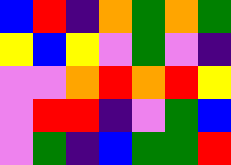[["blue", "red", "indigo", "orange", "green", "orange", "green"], ["yellow", "blue", "yellow", "violet", "green", "violet", "indigo"], ["violet", "violet", "orange", "red", "orange", "red", "yellow"], ["violet", "red", "red", "indigo", "violet", "green", "blue"], ["violet", "green", "indigo", "blue", "green", "green", "red"]]